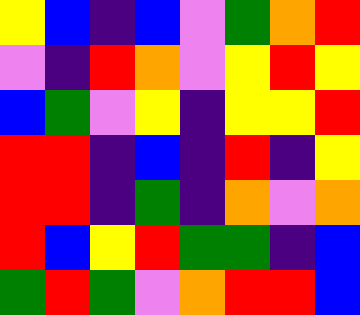[["yellow", "blue", "indigo", "blue", "violet", "green", "orange", "red"], ["violet", "indigo", "red", "orange", "violet", "yellow", "red", "yellow"], ["blue", "green", "violet", "yellow", "indigo", "yellow", "yellow", "red"], ["red", "red", "indigo", "blue", "indigo", "red", "indigo", "yellow"], ["red", "red", "indigo", "green", "indigo", "orange", "violet", "orange"], ["red", "blue", "yellow", "red", "green", "green", "indigo", "blue"], ["green", "red", "green", "violet", "orange", "red", "red", "blue"]]